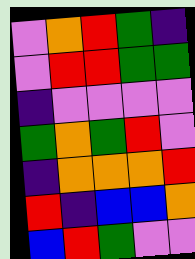[["violet", "orange", "red", "green", "indigo"], ["violet", "red", "red", "green", "green"], ["indigo", "violet", "violet", "violet", "violet"], ["green", "orange", "green", "red", "violet"], ["indigo", "orange", "orange", "orange", "red"], ["red", "indigo", "blue", "blue", "orange"], ["blue", "red", "green", "violet", "violet"]]